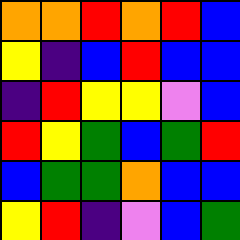[["orange", "orange", "red", "orange", "red", "blue"], ["yellow", "indigo", "blue", "red", "blue", "blue"], ["indigo", "red", "yellow", "yellow", "violet", "blue"], ["red", "yellow", "green", "blue", "green", "red"], ["blue", "green", "green", "orange", "blue", "blue"], ["yellow", "red", "indigo", "violet", "blue", "green"]]